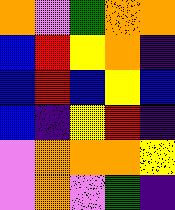[["orange", "violet", "green", "orange", "orange"], ["blue", "red", "yellow", "orange", "indigo"], ["blue", "red", "blue", "yellow", "blue"], ["blue", "indigo", "yellow", "red", "indigo"], ["violet", "orange", "orange", "orange", "yellow"], ["violet", "orange", "violet", "green", "indigo"]]